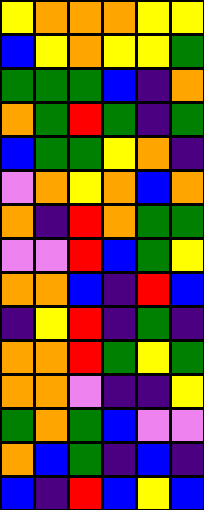[["yellow", "orange", "orange", "orange", "yellow", "yellow"], ["blue", "yellow", "orange", "yellow", "yellow", "green"], ["green", "green", "green", "blue", "indigo", "orange"], ["orange", "green", "red", "green", "indigo", "green"], ["blue", "green", "green", "yellow", "orange", "indigo"], ["violet", "orange", "yellow", "orange", "blue", "orange"], ["orange", "indigo", "red", "orange", "green", "green"], ["violet", "violet", "red", "blue", "green", "yellow"], ["orange", "orange", "blue", "indigo", "red", "blue"], ["indigo", "yellow", "red", "indigo", "green", "indigo"], ["orange", "orange", "red", "green", "yellow", "green"], ["orange", "orange", "violet", "indigo", "indigo", "yellow"], ["green", "orange", "green", "blue", "violet", "violet"], ["orange", "blue", "green", "indigo", "blue", "indigo"], ["blue", "indigo", "red", "blue", "yellow", "blue"]]